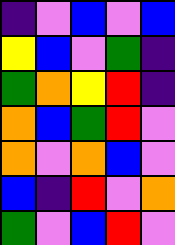[["indigo", "violet", "blue", "violet", "blue"], ["yellow", "blue", "violet", "green", "indigo"], ["green", "orange", "yellow", "red", "indigo"], ["orange", "blue", "green", "red", "violet"], ["orange", "violet", "orange", "blue", "violet"], ["blue", "indigo", "red", "violet", "orange"], ["green", "violet", "blue", "red", "violet"]]